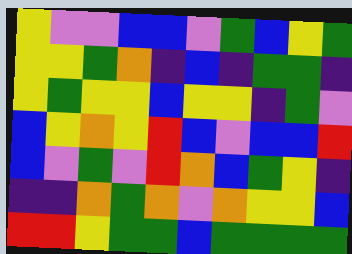[["yellow", "violet", "violet", "blue", "blue", "violet", "green", "blue", "yellow", "green"], ["yellow", "yellow", "green", "orange", "indigo", "blue", "indigo", "green", "green", "indigo"], ["yellow", "green", "yellow", "yellow", "blue", "yellow", "yellow", "indigo", "green", "violet"], ["blue", "yellow", "orange", "yellow", "red", "blue", "violet", "blue", "blue", "red"], ["blue", "violet", "green", "violet", "red", "orange", "blue", "green", "yellow", "indigo"], ["indigo", "indigo", "orange", "green", "orange", "violet", "orange", "yellow", "yellow", "blue"], ["red", "red", "yellow", "green", "green", "blue", "green", "green", "green", "green"]]